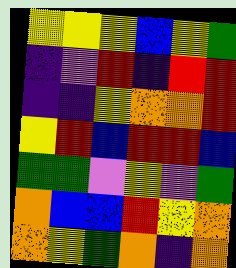[["yellow", "yellow", "yellow", "blue", "yellow", "green"], ["indigo", "violet", "red", "indigo", "red", "red"], ["indigo", "indigo", "yellow", "orange", "orange", "red"], ["yellow", "red", "blue", "red", "red", "blue"], ["green", "green", "violet", "yellow", "violet", "green"], ["orange", "blue", "blue", "red", "yellow", "orange"], ["orange", "yellow", "green", "orange", "indigo", "orange"]]